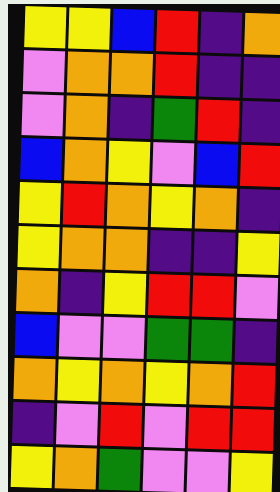[["yellow", "yellow", "blue", "red", "indigo", "orange"], ["violet", "orange", "orange", "red", "indigo", "indigo"], ["violet", "orange", "indigo", "green", "red", "indigo"], ["blue", "orange", "yellow", "violet", "blue", "red"], ["yellow", "red", "orange", "yellow", "orange", "indigo"], ["yellow", "orange", "orange", "indigo", "indigo", "yellow"], ["orange", "indigo", "yellow", "red", "red", "violet"], ["blue", "violet", "violet", "green", "green", "indigo"], ["orange", "yellow", "orange", "yellow", "orange", "red"], ["indigo", "violet", "red", "violet", "red", "red"], ["yellow", "orange", "green", "violet", "violet", "yellow"]]